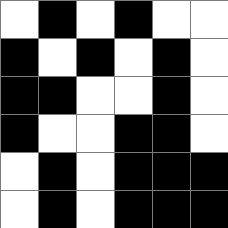[["white", "black", "white", "black", "white", "white"], ["black", "white", "black", "white", "black", "white"], ["black", "black", "white", "white", "black", "white"], ["black", "white", "white", "black", "black", "white"], ["white", "black", "white", "black", "black", "black"], ["white", "black", "white", "black", "black", "black"]]